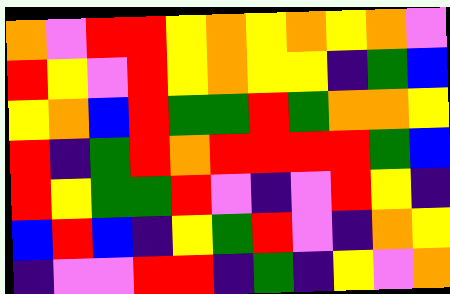[["orange", "violet", "red", "red", "yellow", "orange", "yellow", "orange", "yellow", "orange", "violet"], ["red", "yellow", "violet", "red", "yellow", "orange", "yellow", "yellow", "indigo", "green", "blue"], ["yellow", "orange", "blue", "red", "green", "green", "red", "green", "orange", "orange", "yellow"], ["red", "indigo", "green", "red", "orange", "red", "red", "red", "red", "green", "blue"], ["red", "yellow", "green", "green", "red", "violet", "indigo", "violet", "red", "yellow", "indigo"], ["blue", "red", "blue", "indigo", "yellow", "green", "red", "violet", "indigo", "orange", "yellow"], ["indigo", "violet", "violet", "red", "red", "indigo", "green", "indigo", "yellow", "violet", "orange"]]